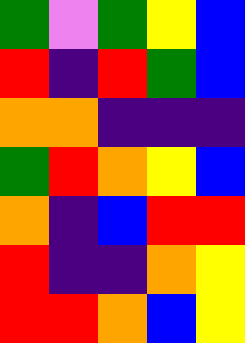[["green", "violet", "green", "yellow", "blue"], ["red", "indigo", "red", "green", "blue"], ["orange", "orange", "indigo", "indigo", "indigo"], ["green", "red", "orange", "yellow", "blue"], ["orange", "indigo", "blue", "red", "red"], ["red", "indigo", "indigo", "orange", "yellow"], ["red", "red", "orange", "blue", "yellow"]]